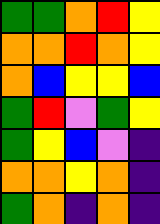[["green", "green", "orange", "red", "yellow"], ["orange", "orange", "red", "orange", "yellow"], ["orange", "blue", "yellow", "yellow", "blue"], ["green", "red", "violet", "green", "yellow"], ["green", "yellow", "blue", "violet", "indigo"], ["orange", "orange", "yellow", "orange", "indigo"], ["green", "orange", "indigo", "orange", "indigo"]]